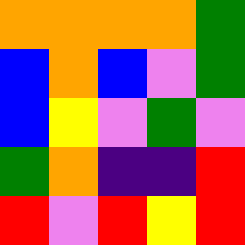[["orange", "orange", "orange", "orange", "green"], ["blue", "orange", "blue", "violet", "green"], ["blue", "yellow", "violet", "green", "violet"], ["green", "orange", "indigo", "indigo", "red"], ["red", "violet", "red", "yellow", "red"]]